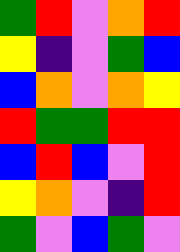[["green", "red", "violet", "orange", "red"], ["yellow", "indigo", "violet", "green", "blue"], ["blue", "orange", "violet", "orange", "yellow"], ["red", "green", "green", "red", "red"], ["blue", "red", "blue", "violet", "red"], ["yellow", "orange", "violet", "indigo", "red"], ["green", "violet", "blue", "green", "violet"]]